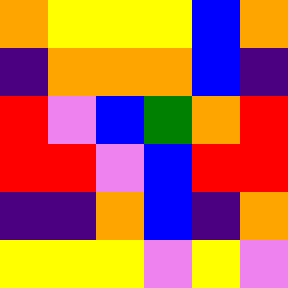[["orange", "yellow", "yellow", "yellow", "blue", "orange"], ["indigo", "orange", "orange", "orange", "blue", "indigo"], ["red", "violet", "blue", "green", "orange", "red"], ["red", "red", "violet", "blue", "red", "red"], ["indigo", "indigo", "orange", "blue", "indigo", "orange"], ["yellow", "yellow", "yellow", "violet", "yellow", "violet"]]